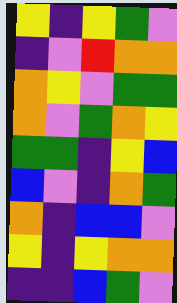[["yellow", "indigo", "yellow", "green", "violet"], ["indigo", "violet", "red", "orange", "orange"], ["orange", "yellow", "violet", "green", "green"], ["orange", "violet", "green", "orange", "yellow"], ["green", "green", "indigo", "yellow", "blue"], ["blue", "violet", "indigo", "orange", "green"], ["orange", "indigo", "blue", "blue", "violet"], ["yellow", "indigo", "yellow", "orange", "orange"], ["indigo", "indigo", "blue", "green", "violet"]]